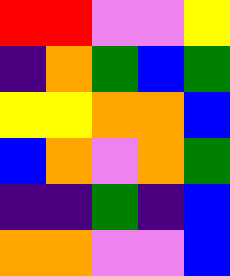[["red", "red", "violet", "violet", "yellow"], ["indigo", "orange", "green", "blue", "green"], ["yellow", "yellow", "orange", "orange", "blue"], ["blue", "orange", "violet", "orange", "green"], ["indigo", "indigo", "green", "indigo", "blue"], ["orange", "orange", "violet", "violet", "blue"]]